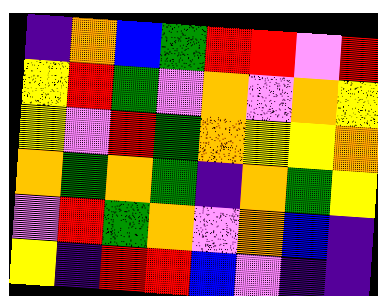[["indigo", "orange", "blue", "green", "red", "red", "violet", "red"], ["yellow", "red", "green", "violet", "orange", "violet", "orange", "yellow"], ["yellow", "violet", "red", "green", "orange", "yellow", "yellow", "orange"], ["orange", "green", "orange", "green", "indigo", "orange", "green", "yellow"], ["violet", "red", "green", "orange", "violet", "orange", "blue", "indigo"], ["yellow", "indigo", "red", "red", "blue", "violet", "indigo", "indigo"]]